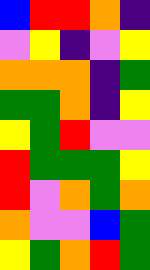[["blue", "red", "red", "orange", "indigo"], ["violet", "yellow", "indigo", "violet", "yellow"], ["orange", "orange", "orange", "indigo", "green"], ["green", "green", "orange", "indigo", "yellow"], ["yellow", "green", "red", "violet", "violet"], ["red", "green", "green", "green", "yellow"], ["red", "violet", "orange", "green", "orange"], ["orange", "violet", "violet", "blue", "green"], ["yellow", "green", "orange", "red", "green"]]